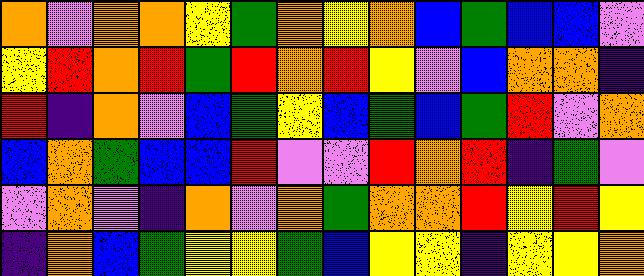[["orange", "violet", "orange", "orange", "yellow", "green", "orange", "yellow", "orange", "blue", "green", "blue", "blue", "violet"], ["yellow", "red", "orange", "red", "green", "red", "orange", "red", "yellow", "violet", "blue", "orange", "orange", "indigo"], ["red", "indigo", "orange", "violet", "blue", "green", "yellow", "blue", "green", "blue", "green", "red", "violet", "orange"], ["blue", "orange", "green", "blue", "blue", "red", "violet", "violet", "red", "orange", "red", "indigo", "green", "violet"], ["violet", "orange", "violet", "indigo", "orange", "violet", "orange", "green", "orange", "orange", "red", "yellow", "red", "yellow"], ["indigo", "orange", "blue", "green", "yellow", "yellow", "green", "blue", "yellow", "yellow", "indigo", "yellow", "yellow", "orange"]]